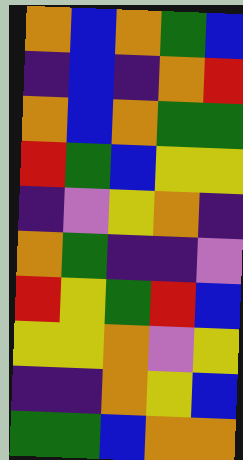[["orange", "blue", "orange", "green", "blue"], ["indigo", "blue", "indigo", "orange", "red"], ["orange", "blue", "orange", "green", "green"], ["red", "green", "blue", "yellow", "yellow"], ["indigo", "violet", "yellow", "orange", "indigo"], ["orange", "green", "indigo", "indigo", "violet"], ["red", "yellow", "green", "red", "blue"], ["yellow", "yellow", "orange", "violet", "yellow"], ["indigo", "indigo", "orange", "yellow", "blue"], ["green", "green", "blue", "orange", "orange"]]